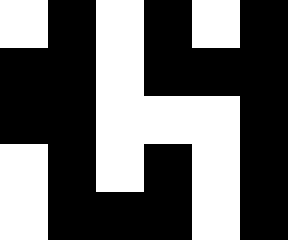[["white", "black", "white", "black", "white", "black"], ["black", "black", "white", "black", "black", "black"], ["black", "black", "white", "white", "white", "black"], ["white", "black", "white", "black", "white", "black"], ["white", "black", "black", "black", "white", "black"]]